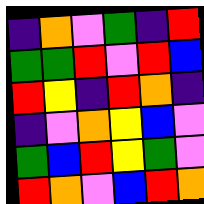[["indigo", "orange", "violet", "green", "indigo", "red"], ["green", "green", "red", "violet", "red", "blue"], ["red", "yellow", "indigo", "red", "orange", "indigo"], ["indigo", "violet", "orange", "yellow", "blue", "violet"], ["green", "blue", "red", "yellow", "green", "violet"], ["red", "orange", "violet", "blue", "red", "orange"]]